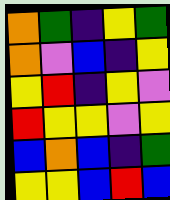[["orange", "green", "indigo", "yellow", "green"], ["orange", "violet", "blue", "indigo", "yellow"], ["yellow", "red", "indigo", "yellow", "violet"], ["red", "yellow", "yellow", "violet", "yellow"], ["blue", "orange", "blue", "indigo", "green"], ["yellow", "yellow", "blue", "red", "blue"]]